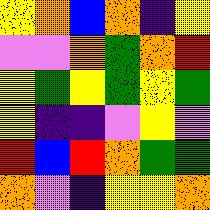[["yellow", "orange", "blue", "orange", "indigo", "yellow"], ["violet", "violet", "orange", "green", "orange", "red"], ["yellow", "green", "yellow", "green", "yellow", "green"], ["yellow", "indigo", "indigo", "violet", "yellow", "violet"], ["red", "blue", "red", "orange", "green", "green"], ["orange", "violet", "indigo", "yellow", "yellow", "orange"]]